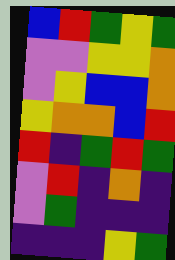[["blue", "red", "green", "yellow", "green"], ["violet", "violet", "yellow", "yellow", "orange"], ["violet", "yellow", "blue", "blue", "orange"], ["yellow", "orange", "orange", "blue", "red"], ["red", "indigo", "green", "red", "green"], ["violet", "red", "indigo", "orange", "indigo"], ["violet", "green", "indigo", "indigo", "indigo"], ["indigo", "indigo", "indigo", "yellow", "green"]]